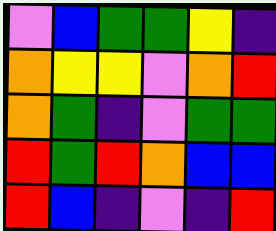[["violet", "blue", "green", "green", "yellow", "indigo"], ["orange", "yellow", "yellow", "violet", "orange", "red"], ["orange", "green", "indigo", "violet", "green", "green"], ["red", "green", "red", "orange", "blue", "blue"], ["red", "blue", "indigo", "violet", "indigo", "red"]]